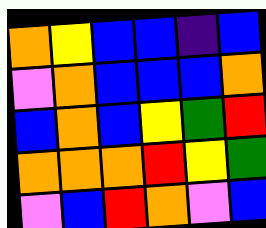[["orange", "yellow", "blue", "blue", "indigo", "blue"], ["violet", "orange", "blue", "blue", "blue", "orange"], ["blue", "orange", "blue", "yellow", "green", "red"], ["orange", "orange", "orange", "red", "yellow", "green"], ["violet", "blue", "red", "orange", "violet", "blue"]]